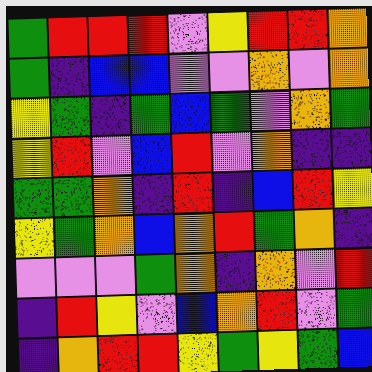[["green", "red", "red", "red", "violet", "yellow", "red", "red", "orange"], ["green", "indigo", "blue", "blue", "violet", "violet", "orange", "violet", "orange"], ["yellow", "green", "indigo", "green", "blue", "green", "violet", "orange", "green"], ["yellow", "red", "violet", "blue", "red", "violet", "orange", "indigo", "indigo"], ["green", "green", "orange", "indigo", "red", "indigo", "blue", "red", "yellow"], ["yellow", "green", "orange", "blue", "orange", "red", "green", "orange", "indigo"], ["violet", "violet", "violet", "green", "orange", "indigo", "orange", "violet", "red"], ["indigo", "red", "yellow", "violet", "blue", "orange", "red", "violet", "green"], ["indigo", "orange", "red", "red", "yellow", "green", "yellow", "green", "blue"]]